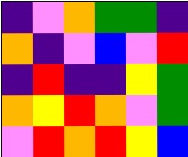[["indigo", "violet", "orange", "green", "green", "indigo"], ["orange", "indigo", "violet", "blue", "violet", "red"], ["indigo", "red", "indigo", "indigo", "yellow", "green"], ["orange", "yellow", "red", "orange", "violet", "green"], ["violet", "red", "orange", "red", "yellow", "blue"]]